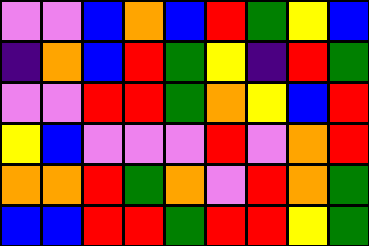[["violet", "violet", "blue", "orange", "blue", "red", "green", "yellow", "blue"], ["indigo", "orange", "blue", "red", "green", "yellow", "indigo", "red", "green"], ["violet", "violet", "red", "red", "green", "orange", "yellow", "blue", "red"], ["yellow", "blue", "violet", "violet", "violet", "red", "violet", "orange", "red"], ["orange", "orange", "red", "green", "orange", "violet", "red", "orange", "green"], ["blue", "blue", "red", "red", "green", "red", "red", "yellow", "green"]]